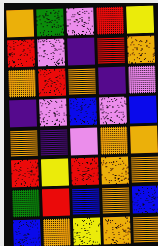[["orange", "green", "violet", "red", "yellow"], ["red", "violet", "indigo", "red", "orange"], ["orange", "red", "orange", "indigo", "violet"], ["indigo", "violet", "blue", "violet", "blue"], ["orange", "indigo", "violet", "orange", "orange"], ["red", "yellow", "red", "orange", "orange"], ["green", "red", "blue", "orange", "blue"], ["blue", "orange", "yellow", "orange", "orange"]]